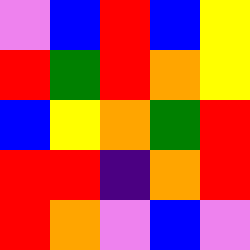[["violet", "blue", "red", "blue", "yellow"], ["red", "green", "red", "orange", "yellow"], ["blue", "yellow", "orange", "green", "red"], ["red", "red", "indigo", "orange", "red"], ["red", "orange", "violet", "blue", "violet"]]